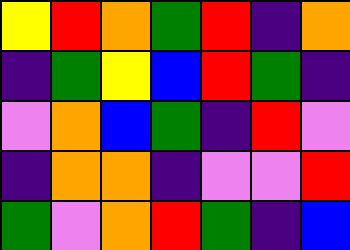[["yellow", "red", "orange", "green", "red", "indigo", "orange"], ["indigo", "green", "yellow", "blue", "red", "green", "indigo"], ["violet", "orange", "blue", "green", "indigo", "red", "violet"], ["indigo", "orange", "orange", "indigo", "violet", "violet", "red"], ["green", "violet", "orange", "red", "green", "indigo", "blue"]]